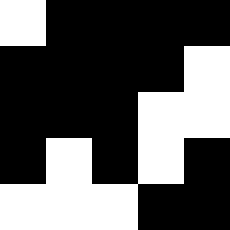[["white", "black", "black", "black", "black"], ["black", "black", "black", "black", "white"], ["black", "black", "black", "white", "white"], ["black", "white", "black", "white", "black"], ["white", "white", "white", "black", "black"]]